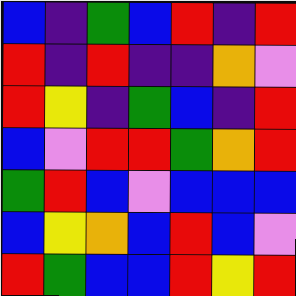[["blue", "indigo", "green", "blue", "red", "indigo", "red"], ["red", "indigo", "red", "indigo", "indigo", "orange", "violet"], ["red", "yellow", "indigo", "green", "blue", "indigo", "red"], ["blue", "violet", "red", "red", "green", "orange", "red"], ["green", "red", "blue", "violet", "blue", "blue", "blue"], ["blue", "yellow", "orange", "blue", "red", "blue", "violet"], ["red", "green", "blue", "blue", "red", "yellow", "red"]]